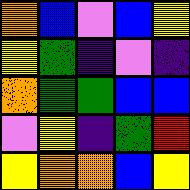[["orange", "blue", "violet", "blue", "yellow"], ["yellow", "green", "indigo", "violet", "indigo"], ["orange", "green", "green", "blue", "blue"], ["violet", "yellow", "indigo", "green", "red"], ["yellow", "orange", "orange", "blue", "yellow"]]